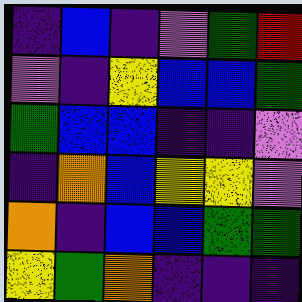[["indigo", "blue", "indigo", "violet", "green", "red"], ["violet", "indigo", "yellow", "blue", "blue", "green"], ["green", "blue", "blue", "indigo", "indigo", "violet"], ["indigo", "orange", "blue", "yellow", "yellow", "violet"], ["orange", "indigo", "blue", "blue", "green", "green"], ["yellow", "green", "orange", "indigo", "indigo", "indigo"]]